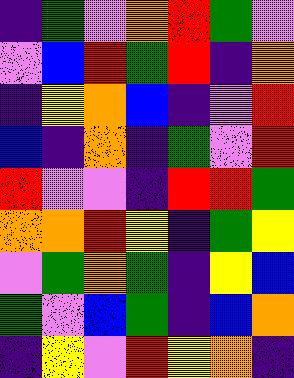[["indigo", "green", "violet", "orange", "red", "green", "violet"], ["violet", "blue", "red", "green", "red", "indigo", "orange"], ["indigo", "yellow", "orange", "blue", "indigo", "violet", "red"], ["blue", "indigo", "orange", "indigo", "green", "violet", "red"], ["red", "violet", "violet", "indigo", "red", "red", "green"], ["orange", "orange", "red", "yellow", "indigo", "green", "yellow"], ["violet", "green", "orange", "green", "indigo", "yellow", "blue"], ["green", "violet", "blue", "green", "indigo", "blue", "orange"], ["indigo", "yellow", "violet", "red", "yellow", "orange", "indigo"]]